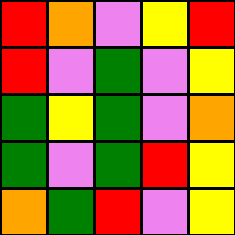[["red", "orange", "violet", "yellow", "red"], ["red", "violet", "green", "violet", "yellow"], ["green", "yellow", "green", "violet", "orange"], ["green", "violet", "green", "red", "yellow"], ["orange", "green", "red", "violet", "yellow"]]